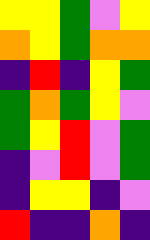[["yellow", "yellow", "green", "violet", "yellow"], ["orange", "yellow", "green", "orange", "orange"], ["indigo", "red", "indigo", "yellow", "green"], ["green", "orange", "green", "yellow", "violet"], ["green", "yellow", "red", "violet", "green"], ["indigo", "violet", "red", "violet", "green"], ["indigo", "yellow", "yellow", "indigo", "violet"], ["red", "indigo", "indigo", "orange", "indigo"]]